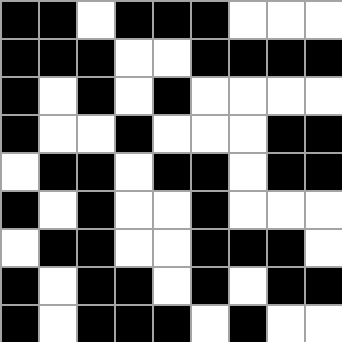[["black", "black", "white", "black", "black", "black", "white", "white", "white"], ["black", "black", "black", "white", "white", "black", "black", "black", "black"], ["black", "white", "black", "white", "black", "white", "white", "white", "white"], ["black", "white", "white", "black", "white", "white", "white", "black", "black"], ["white", "black", "black", "white", "black", "black", "white", "black", "black"], ["black", "white", "black", "white", "white", "black", "white", "white", "white"], ["white", "black", "black", "white", "white", "black", "black", "black", "white"], ["black", "white", "black", "black", "white", "black", "white", "black", "black"], ["black", "white", "black", "black", "black", "white", "black", "white", "white"]]